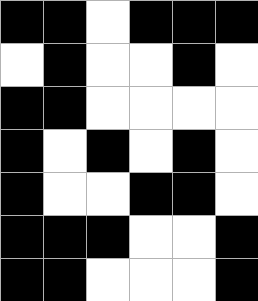[["black", "black", "white", "black", "black", "black"], ["white", "black", "white", "white", "black", "white"], ["black", "black", "white", "white", "white", "white"], ["black", "white", "black", "white", "black", "white"], ["black", "white", "white", "black", "black", "white"], ["black", "black", "black", "white", "white", "black"], ["black", "black", "white", "white", "white", "black"]]